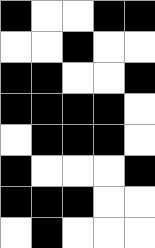[["black", "white", "white", "black", "black"], ["white", "white", "black", "white", "white"], ["black", "black", "white", "white", "black"], ["black", "black", "black", "black", "white"], ["white", "black", "black", "black", "white"], ["black", "white", "white", "white", "black"], ["black", "black", "black", "white", "white"], ["white", "black", "white", "white", "white"]]